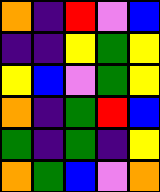[["orange", "indigo", "red", "violet", "blue"], ["indigo", "indigo", "yellow", "green", "yellow"], ["yellow", "blue", "violet", "green", "yellow"], ["orange", "indigo", "green", "red", "blue"], ["green", "indigo", "green", "indigo", "yellow"], ["orange", "green", "blue", "violet", "orange"]]